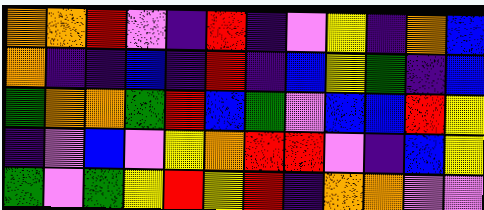[["orange", "orange", "red", "violet", "indigo", "red", "indigo", "violet", "yellow", "indigo", "orange", "blue"], ["orange", "indigo", "indigo", "blue", "indigo", "red", "indigo", "blue", "yellow", "green", "indigo", "blue"], ["green", "orange", "orange", "green", "red", "blue", "green", "violet", "blue", "blue", "red", "yellow"], ["indigo", "violet", "blue", "violet", "yellow", "orange", "red", "red", "violet", "indigo", "blue", "yellow"], ["green", "violet", "green", "yellow", "red", "yellow", "red", "indigo", "orange", "orange", "violet", "violet"]]